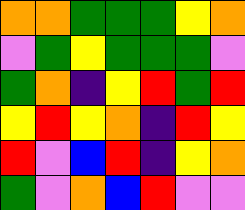[["orange", "orange", "green", "green", "green", "yellow", "orange"], ["violet", "green", "yellow", "green", "green", "green", "violet"], ["green", "orange", "indigo", "yellow", "red", "green", "red"], ["yellow", "red", "yellow", "orange", "indigo", "red", "yellow"], ["red", "violet", "blue", "red", "indigo", "yellow", "orange"], ["green", "violet", "orange", "blue", "red", "violet", "violet"]]